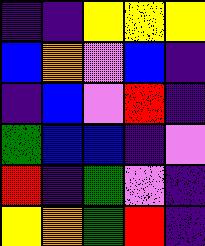[["indigo", "indigo", "yellow", "yellow", "yellow"], ["blue", "orange", "violet", "blue", "indigo"], ["indigo", "blue", "violet", "red", "indigo"], ["green", "blue", "blue", "indigo", "violet"], ["red", "indigo", "green", "violet", "indigo"], ["yellow", "orange", "green", "red", "indigo"]]